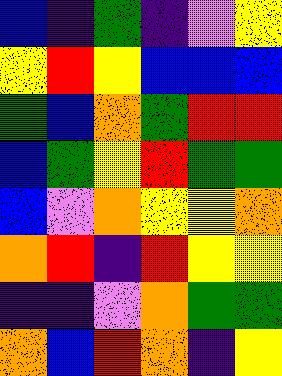[["blue", "indigo", "green", "indigo", "violet", "yellow"], ["yellow", "red", "yellow", "blue", "blue", "blue"], ["green", "blue", "orange", "green", "red", "red"], ["blue", "green", "yellow", "red", "green", "green"], ["blue", "violet", "orange", "yellow", "yellow", "orange"], ["orange", "red", "indigo", "red", "yellow", "yellow"], ["indigo", "indigo", "violet", "orange", "green", "green"], ["orange", "blue", "red", "orange", "indigo", "yellow"]]